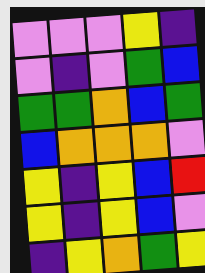[["violet", "violet", "violet", "yellow", "indigo"], ["violet", "indigo", "violet", "green", "blue"], ["green", "green", "orange", "blue", "green"], ["blue", "orange", "orange", "orange", "violet"], ["yellow", "indigo", "yellow", "blue", "red"], ["yellow", "indigo", "yellow", "blue", "violet"], ["indigo", "yellow", "orange", "green", "yellow"]]